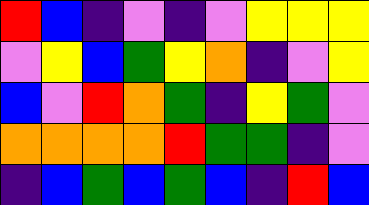[["red", "blue", "indigo", "violet", "indigo", "violet", "yellow", "yellow", "yellow"], ["violet", "yellow", "blue", "green", "yellow", "orange", "indigo", "violet", "yellow"], ["blue", "violet", "red", "orange", "green", "indigo", "yellow", "green", "violet"], ["orange", "orange", "orange", "orange", "red", "green", "green", "indigo", "violet"], ["indigo", "blue", "green", "blue", "green", "blue", "indigo", "red", "blue"]]